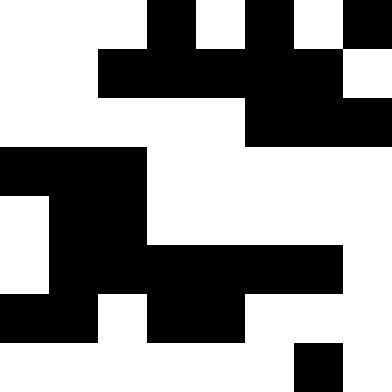[["white", "white", "white", "black", "white", "black", "white", "black"], ["white", "white", "black", "black", "black", "black", "black", "white"], ["white", "white", "white", "white", "white", "black", "black", "black"], ["black", "black", "black", "white", "white", "white", "white", "white"], ["white", "black", "black", "white", "white", "white", "white", "white"], ["white", "black", "black", "black", "black", "black", "black", "white"], ["black", "black", "white", "black", "black", "white", "white", "white"], ["white", "white", "white", "white", "white", "white", "black", "white"]]